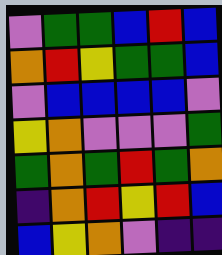[["violet", "green", "green", "blue", "red", "blue"], ["orange", "red", "yellow", "green", "green", "blue"], ["violet", "blue", "blue", "blue", "blue", "violet"], ["yellow", "orange", "violet", "violet", "violet", "green"], ["green", "orange", "green", "red", "green", "orange"], ["indigo", "orange", "red", "yellow", "red", "blue"], ["blue", "yellow", "orange", "violet", "indigo", "indigo"]]